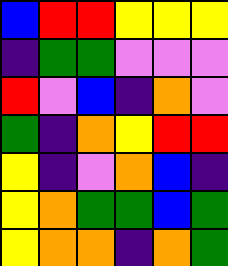[["blue", "red", "red", "yellow", "yellow", "yellow"], ["indigo", "green", "green", "violet", "violet", "violet"], ["red", "violet", "blue", "indigo", "orange", "violet"], ["green", "indigo", "orange", "yellow", "red", "red"], ["yellow", "indigo", "violet", "orange", "blue", "indigo"], ["yellow", "orange", "green", "green", "blue", "green"], ["yellow", "orange", "orange", "indigo", "orange", "green"]]